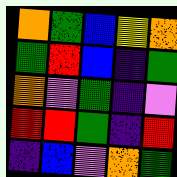[["orange", "green", "blue", "yellow", "orange"], ["green", "red", "blue", "indigo", "green"], ["orange", "violet", "green", "indigo", "violet"], ["red", "red", "green", "indigo", "red"], ["indigo", "blue", "violet", "orange", "green"]]